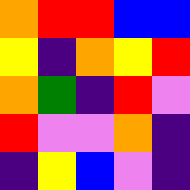[["orange", "red", "red", "blue", "blue"], ["yellow", "indigo", "orange", "yellow", "red"], ["orange", "green", "indigo", "red", "violet"], ["red", "violet", "violet", "orange", "indigo"], ["indigo", "yellow", "blue", "violet", "indigo"]]